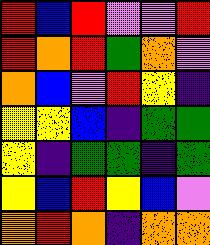[["red", "blue", "red", "violet", "violet", "red"], ["red", "orange", "red", "green", "orange", "violet"], ["orange", "blue", "violet", "red", "yellow", "indigo"], ["yellow", "yellow", "blue", "indigo", "green", "green"], ["yellow", "indigo", "green", "green", "indigo", "green"], ["yellow", "blue", "red", "yellow", "blue", "violet"], ["orange", "red", "orange", "indigo", "orange", "orange"]]